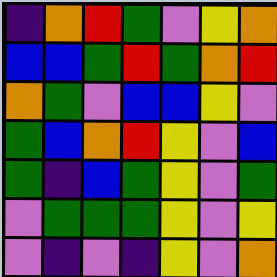[["indigo", "orange", "red", "green", "violet", "yellow", "orange"], ["blue", "blue", "green", "red", "green", "orange", "red"], ["orange", "green", "violet", "blue", "blue", "yellow", "violet"], ["green", "blue", "orange", "red", "yellow", "violet", "blue"], ["green", "indigo", "blue", "green", "yellow", "violet", "green"], ["violet", "green", "green", "green", "yellow", "violet", "yellow"], ["violet", "indigo", "violet", "indigo", "yellow", "violet", "orange"]]